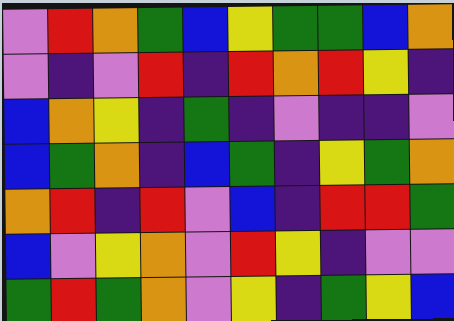[["violet", "red", "orange", "green", "blue", "yellow", "green", "green", "blue", "orange"], ["violet", "indigo", "violet", "red", "indigo", "red", "orange", "red", "yellow", "indigo"], ["blue", "orange", "yellow", "indigo", "green", "indigo", "violet", "indigo", "indigo", "violet"], ["blue", "green", "orange", "indigo", "blue", "green", "indigo", "yellow", "green", "orange"], ["orange", "red", "indigo", "red", "violet", "blue", "indigo", "red", "red", "green"], ["blue", "violet", "yellow", "orange", "violet", "red", "yellow", "indigo", "violet", "violet"], ["green", "red", "green", "orange", "violet", "yellow", "indigo", "green", "yellow", "blue"]]